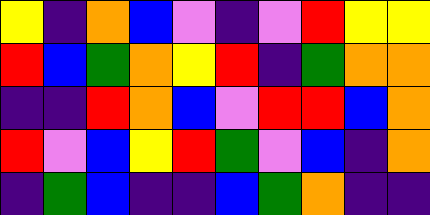[["yellow", "indigo", "orange", "blue", "violet", "indigo", "violet", "red", "yellow", "yellow"], ["red", "blue", "green", "orange", "yellow", "red", "indigo", "green", "orange", "orange"], ["indigo", "indigo", "red", "orange", "blue", "violet", "red", "red", "blue", "orange"], ["red", "violet", "blue", "yellow", "red", "green", "violet", "blue", "indigo", "orange"], ["indigo", "green", "blue", "indigo", "indigo", "blue", "green", "orange", "indigo", "indigo"]]